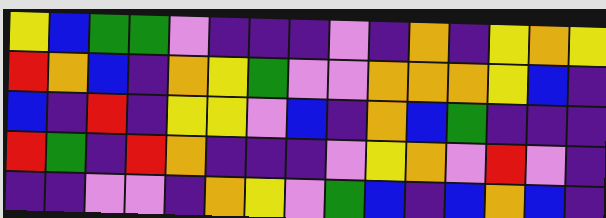[["yellow", "blue", "green", "green", "violet", "indigo", "indigo", "indigo", "violet", "indigo", "orange", "indigo", "yellow", "orange", "yellow"], ["red", "orange", "blue", "indigo", "orange", "yellow", "green", "violet", "violet", "orange", "orange", "orange", "yellow", "blue", "indigo"], ["blue", "indigo", "red", "indigo", "yellow", "yellow", "violet", "blue", "indigo", "orange", "blue", "green", "indigo", "indigo", "indigo"], ["red", "green", "indigo", "red", "orange", "indigo", "indigo", "indigo", "violet", "yellow", "orange", "violet", "red", "violet", "indigo"], ["indigo", "indigo", "violet", "violet", "indigo", "orange", "yellow", "violet", "green", "blue", "indigo", "blue", "orange", "blue", "indigo"]]